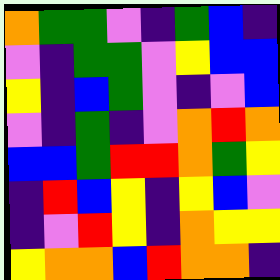[["orange", "green", "green", "violet", "indigo", "green", "blue", "indigo"], ["violet", "indigo", "green", "green", "violet", "yellow", "blue", "blue"], ["yellow", "indigo", "blue", "green", "violet", "indigo", "violet", "blue"], ["violet", "indigo", "green", "indigo", "violet", "orange", "red", "orange"], ["blue", "blue", "green", "red", "red", "orange", "green", "yellow"], ["indigo", "red", "blue", "yellow", "indigo", "yellow", "blue", "violet"], ["indigo", "violet", "red", "yellow", "indigo", "orange", "yellow", "yellow"], ["yellow", "orange", "orange", "blue", "red", "orange", "orange", "indigo"]]